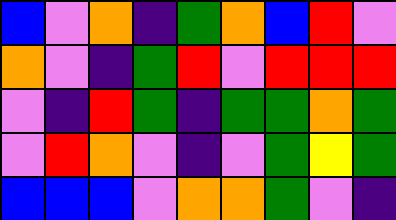[["blue", "violet", "orange", "indigo", "green", "orange", "blue", "red", "violet"], ["orange", "violet", "indigo", "green", "red", "violet", "red", "red", "red"], ["violet", "indigo", "red", "green", "indigo", "green", "green", "orange", "green"], ["violet", "red", "orange", "violet", "indigo", "violet", "green", "yellow", "green"], ["blue", "blue", "blue", "violet", "orange", "orange", "green", "violet", "indigo"]]